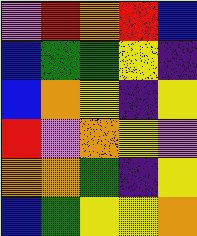[["violet", "red", "orange", "red", "blue"], ["blue", "green", "green", "yellow", "indigo"], ["blue", "orange", "yellow", "indigo", "yellow"], ["red", "violet", "orange", "yellow", "violet"], ["orange", "orange", "green", "indigo", "yellow"], ["blue", "green", "yellow", "yellow", "orange"]]